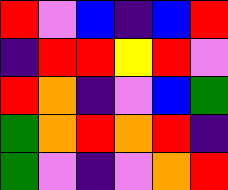[["red", "violet", "blue", "indigo", "blue", "red"], ["indigo", "red", "red", "yellow", "red", "violet"], ["red", "orange", "indigo", "violet", "blue", "green"], ["green", "orange", "red", "orange", "red", "indigo"], ["green", "violet", "indigo", "violet", "orange", "red"]]